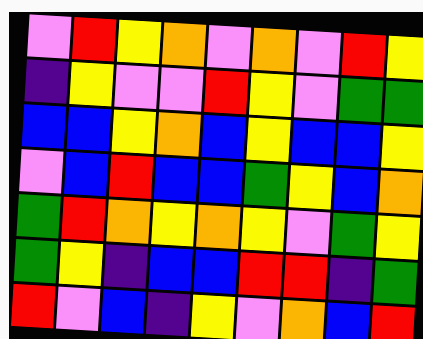[["violet", "red", "yellow", "orange", "violet", "orange", "violet", "red", "yellow"], ["indigo", "yellow", "violet", "violet", "red", "yellow", "violet", "green", "green"], ["blue", "blue", "yellow", "orange", "blue", "yellow", "blue", "blue", "yellow"], ["violet", "blue", "red", "blue", "blue", "green", "yellow", "blue", "orange"], ["green", "red", "orange", "yellow", "orange", "yellow", "violet", "green", "yellow"], ["green", "yellow", "indigo", "blue", "blue", "red", "red", "indigo", "green"], ["red", "violet", "blue", "indigo", "yellow", "violet", "orange", "blue", "red"]]